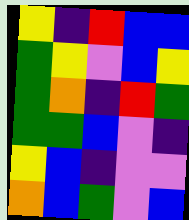[["yellow", "indigo", "red", "blue", "blue"], ["green", "yellow", "violet", "blue", "yellow"], ["green", "orange", "indigo", "red", "green"], ["green", "green", "blue", "violet", "indigo"], ["yellow", "blue", "indigo", "violet", "violet"], ["orange", "blue", "green", "violet", "blue"]]